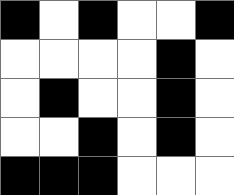[["black", "white", "black", "white", "white", "black"], ["white", "white", "white", "white", "black", "white"], ["white", "black", "white", "white", "black", "white"], ["white", "white", "black", "white", "black", "white"], ["black", "black", "black", "white", "white", "white"]]